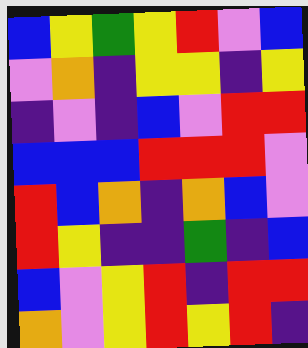[["blue", "yellow", "green", "yellow", "red", "violet", "blue"], ["violet", "orange", "indigo", "yellow", "yellow", "indigo", "yellow"], ["indigo", "violet", "indigo", "blue", "violet", "red", "red"], ["blue", "blue", "blue", "red", "red", "red", "violet"], ["red", "blue", "orange", "indigo", "orange", "blue", "violet"], ["red", "yellow", "indigo", "indigo", "green", "indigo", "blue"], ["blue", "violet", "yellow", "red", "indigo", "red", "red"], ["orange", "violet", "yellow", "red", "yellow", "red", "indigo"]]